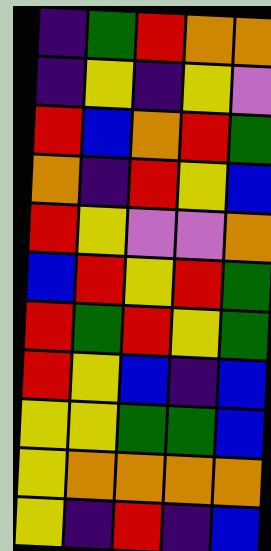[["indigo", "green", "red", "orange", "orange"], ["indigo", "yellow", "indigo", "yellow", "violet"], ["red", "blue", "orange", "red", "green"], ["orange", "indigo", "red", "yellow", "blue"], ["red", "yellow", "violet", "violet", "orange"], ["blue", "red", "yellow", "red", "green"], ["red", "green", "red", "yellow", "green"], ["red", "yellow", "blue", "indigo", "blue"], ["yellow", "yellow", "green", "green", "blue"], ["yellow", "orange", "orange", "orange", "orange"], ["yellow", "indigo", "red", "indigo", "blue"]]